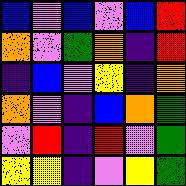[["blue", "violet", "blue", "violet", "blue", "red"], ["orange", "violet", "green", "orange", "indigo", "red"], ["indigo", "blue", "violet", "yellow", "indigo", "orange"], ["orange", "violet", "indigo", "blue", "orange", "green"], ["violet", "red", "indigo", "red", "violet", "green"], ["yellow", "yellow", "indigo", "violet", "yellow", "green"]]